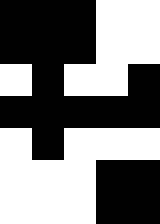[["black", "black", "black", "white", "white"], ["black", "black", "black", "white", "white"], ["white", "black", "white", "white", "black"], ["black", "black", "black", "black", "black"], ["white", "black", "white", "white", "white"], ["white", "white", "white", "black", "black"], ["white", "white", "white", "black", "black"]]